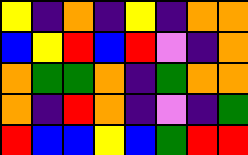[["yellow", "indigo", "orange", "indigo", "yellow", "indigo", "orange", "orange"], ["blue", "yellow", "red", "blue", "red", "violet", "indigo", "orange"], ["orange", "green", "green", "orange", "indigo", "green", "orange", "orange"], ["orange", "indigo", "red", "orange", "indigo", "violet", "indigo", "green"], ["red", "blue", "blue", "yellow", "blue", "green", "red", "red"]]